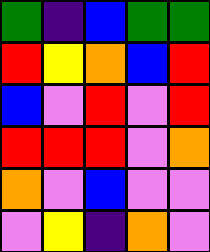[["green", "indigo", "blue", "green", "green"], ["red", "yellow", "orange", "blue", "red"], ["blue", "violet", "red", "violet", "red"], ["red", "red", "red", "violet", "orange"], ["orange", "violet", "blue", "violet", "violet"], ["violet", "yellow", "indigo", "orange", "violet"]]